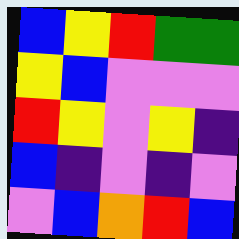[["blue", "yellow", "red", "green", "green"], ["yellow", "blue", "violet", "violet", "violet"], ["red", "yellow", "violet", "yellow", "indigo"], ["blue", "indigo", "violet", "indigo", "violet"], ["violet", "blue", "orange", "red", "blue"]]